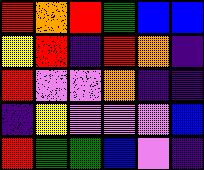[["red", "orange", "red", "green", "blue", "blue"], ["yellow", "red", "indigo", "red", "orange", "indigo"], ["red", "violet", "violet", "orange", "indigo", "indigo"], ["indigo", "yellow", "violet", "violet", "violet", "blue"], ["red", "green", "green", "blue", "violet", "indigo"]]